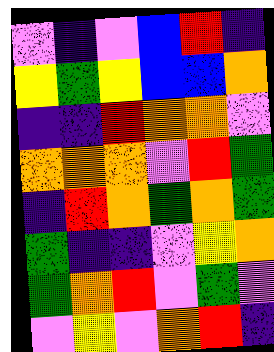[["violet", "indigo", "violet", "blue", "red", "indigo"], ["yellow", "green", "yellow", "blue", "blue", "orange"], ["indigo", "indigo", "red", "orange", "orange", "violet"], ["orange", "orange", "orange", "violet", "red", "green"], ["indigo", "red", "orange", "green", "orange", "green"], ["green", "indigo", "indigo", "violet", "yellow", "orange"], ["green", "orange", "red", "violet", "green", "violet"], ["violet", "yellow", "violet", "orange", "red", "indigo"]]